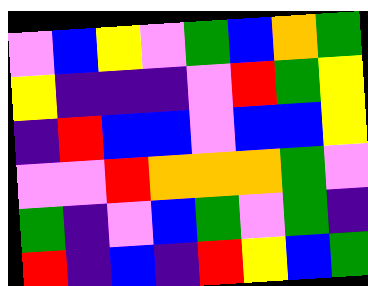[["violet", "blue", "yellow", "violet", "green", "blue", "orange", "green"], ["yellow", "indigo", "indigo", "indigo", "violet", "red", "green", "yellow"], ["indigo", "red", "blue", "blue", "violet", "blue", "blue", "yellow"], ["violet", "violet", "red", "orange", "orange", "orange", "green", "violet"], ["green", "indigo", "violet", "blue", "green", "violet", "green", "indigo"], ["red", "indigo", "blue", "indigo", "red", "yellow", "blue", "green"]]